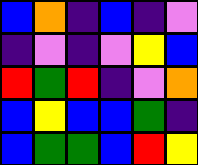[["blue", "orange", "indigo", "blue", "indigo", "violet"], ["indigo", "violet", "indigo", "violet", "yellow", "blue"], ["red", "green", "red", "indigo", "violet", "orange"], ["blue", "yellow", "blue", "blue", "green", "indigo"], ["blue", "green", "green", "blue", "red", "yellow"]]